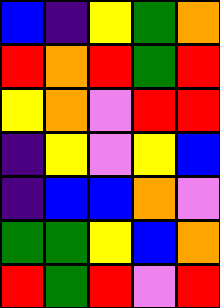[["blue", "indigo", "yellow", "green", "orange"], ["red", "orange", "red", "green", "red"], ["yellow", "orange", "violet", "red", "red"], ["indigo", "yellow", "violet", "yellow", "blue"], ["indigo", "blue", "blue", "orange", "violet"], ["green", "green", "yellow", "blue", "orange"], ["red", "green", "red", "violet", "red"]]